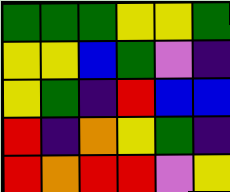[["green", "green", "green", "yellow", "yellow", "green"], ["yellow", "yellow", "blue", "green", "violet", "indigo"], ["yellow", "green", "indigo", "red", "blue", "blue"], ["red", "indigo", "orange", "yellow", "green", "indigo"], ["red", "orange", "red", "red", "violet", "yellow"]]